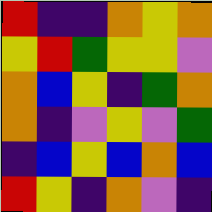[["red", "indigo", "indigo", "orange", "yellow", "orange"], ["yellow", "red", "green", "yellow", "yellow", "violet"], ["orange", "blue", "yellow", "indigo", "green", "orange"], ["orange", "indigo", "violet", "yellow", "violet", "green"], ["indigo", "blue", "yellow", "blue", "orange", "blue"], ["red", "yellow", "indigo", "orange", "violet", "indigo"]]